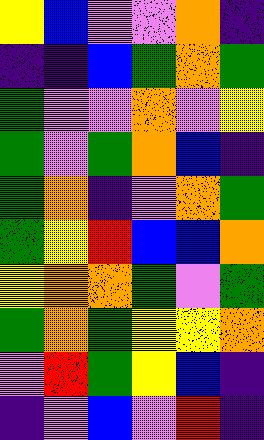[["yellow", "blue", "violet", "violet", "orange", "indigo"], ["indigo", "indigo", "blue", "green", "orange", "green"], ["green", "violet", "violet", "orange", "violet", "yellow"], ["green", "violet", "green", "orange", "blue", "indigo"], ["green", "orange", "indigo", "violet", "orange", "green"], ["green", "yellow", "red", "blue", "blue", "orange"], ["yellow", "orange", "orange", "green", "violet", "green"], ["green", "orange", "green", "yellow", "yellow", "orange"], ["violet", "red", "green", "yellow", "blue", "indigo"], ["indigo", "violet", "blue", "violet", "red", "indigo"]]